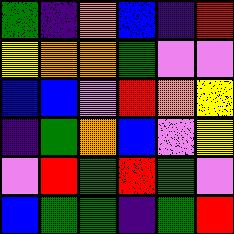[["green", "indigo", "orange", "blue", "indigo", "red"], ["yellow", "orange", "orange", "green", "violet", "violet"], ["blue", "blue", "violet", "red", "orange", "yellow"], ["indigo", "green", "orange", "blue", "violet", "yellow"], ["violet", "red", "green", "red", "green", "violet"], ["blue", "green", "green", "indigo", "green", "red"]]